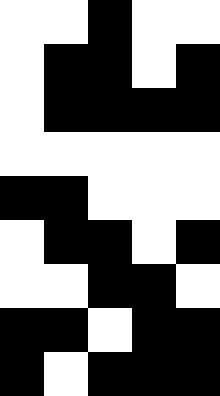[["white", "white", "black", "white", "white"], ["white", "black", "black", "white", "black"], ["white", "black", "black", "black", "black"], ["white", "white", "white", "white", "white"], ["black", "black", "white", "white", "white"], ["white", "black", "black", "white", "black"], ["white", "white", "black", "black", "white"], ["black", "black", "white", "black", "black"], ["black", "white", "black", "black", "black"]]